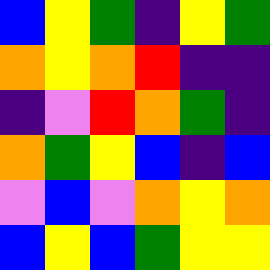[["blue", "yellow", "green", "indigo", "yellow", "green"], ["orange", "yellow", "orange", "red", "indigo", "indigo"], ["indigo", "violet", "red", "orange", "green", "indigo"], ["orange", "green", "yellow", "blue", "indigo", "blue"], ["violet", "blue", "violet", "orange", "yellow", "orange"], ["blue", "yellow", "blue", "green", "yellow", "yellow"]]